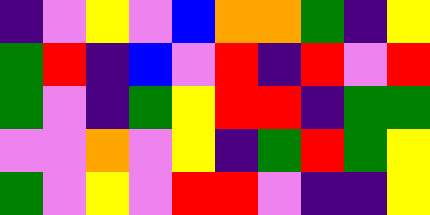[["indigo", "violet", "yellow", "violet", "blue", "orange", "orange", "green", "indigo", "yellow"], ["green", "red", "indigo", "blue", "violet", "red", "indigo", "red", "violet", "red"], ["green", "violet", "indigo", "green", "yellow", "red", "red", "indigo", "green", "green"], ["violet", "violet", "orange", "violet", "yellow", "indigo", "green", "red", "green", "yellow"], ["green", "violet", "yellow", "violet", "red", "red", "violet", "indigo", "indigo", "yellow"]]